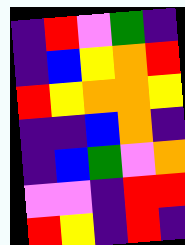[["indigo", "red", "violet", "green", "indigo"], ["indigo", "blue", "yellow", "orange", "red"], ["red", "yellow", "orange", "orange", "yellow"], ["indigo", "indigo", "blue", "orange", "indigo"], ["indigo", "blue", "green", "violet", "orange"], ["violet", "violet", "indigo", "red", "red"], ["red", "yellow", "indigo", "red", "indigo"]]